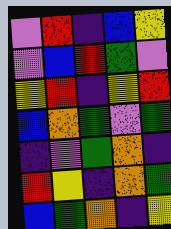[["violet", "red", "indigo", "blue", "yellow"], ["violet", "blue", "red", "green", "violet"], ["yellow", "red", "indigo", "yellow", "red"], ["blue", "orange", "green", "violet", "green"], ["indigo", "violet", "green", "orange", "indigo"], ["red", "yellow", "indigo", "orange", "green"], ["blue", "green", "orange", "indigo", "yellow"]]